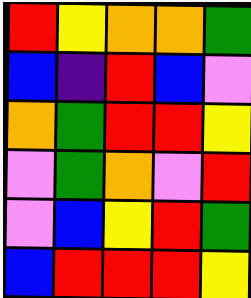[["red", "yellow", "orange", "orange", "green"], ["blue", "indigo", "red", "blue", "violet"], ["orange", "green", "red", "red", "yellow"], ["violet", "green", "orange", "violet", "red"], ["violet", "blue", "yellow", "red", "green"], ["blue", "red", "red", "red", "yellow"]]